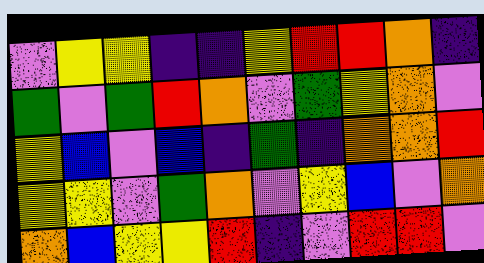[["violet", "yellow", "yellow", "indigo", "indigo", "yellow", "red", "red", "orange", "indigo"], ["green", "violet", "green", "red", "orange", "violet", "green", "yellow", "orange", "violet"], ["yellow", "blue", "violet", "blue", "indigo", "green", "indigo", "orange", "orange", "red"], ["yellow", "yellow", "violet", "green", "orange", "violet", "yellow", "blue", "violet", "orange"], ["orange", "blue", "yellow", "yellow", "red", "indigo", "violet", "red", "red", "violet"]]